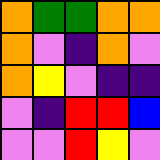[["orange", "green", "green", "orange", "orange"], ["orange", "violet", "indigo", "orange", "violet"], ["orange", "yellow", "violet", "indigo", "indigo"], ["violet", "indigo", "red", "red", "blue"], ["violet", "violet", "red", "yellow", "violet"]]